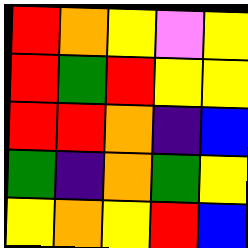[["red", "orange", "yellow", "violet", "yellow"], ["red", "green", "red", "yellow", "yellow"], ["red", "red", "orange", "indigo", "blue"], ["green", "indigo", "orange", "green", "yellow"], ["yellow", "orange", "yellow", "red", "blue"]]